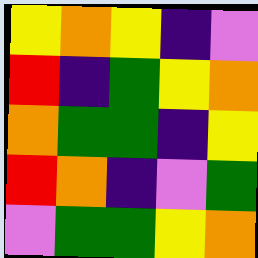[["yellow", "orange", "yellow", "indigo", "violet"], ["red", "indigo", "green", "yellow", "orange"], ["orange", "green", "green", "indigo", "yellow"], ["red", "orange", "indigo", "violet", "green"], ["violet", "green", "green", "yellow", "orange"]]